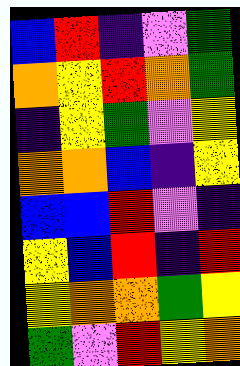[["blue", "red", "indigo", "violet", "green"], ["orange", "yellow", "red", "orange", "green"], ["indigo", "yellow", "green", "violet", "yellow"], ["orange", "orange", "blue", "indigo", "yellow"], ["blue", "blue", "red", "violet", "indigo"], ["yellow", "blue", "red", "indigo", "red"], ["yellow", "orange", "orange", "green", "yellow"], ["green", "violet", "red", "yellow", "orange"]]